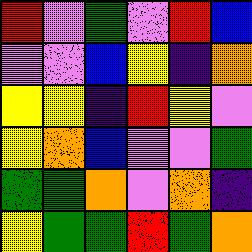[["red", "violet", "green", "violet", "red", "blue"], ["violet", "violet", "blue", "yellow", "indigo", "orange"], ["yellow", "yellow", "indigo", "red", "yellow", "violet"], ["yellow", "orange", "blue", "violet", "violet", "green"], ["green", "green", "orange", "violet", "orange", "indigo"], ["yellow", "green", "green", "red", "green", "orange"]]